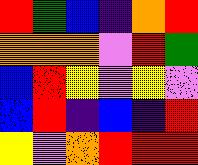[["red", "green", "blue", "indigo", "orange", "red"], ["orange", "orange", "orange", "violet", "red", "green"], ["blue", "red", "yellow", "violet", "yellow", "violet"], ["blue", "red", "indigo", "blue", "indigo", "red"], ["yellow", "violet", "orange", "red", "red", "red"]]